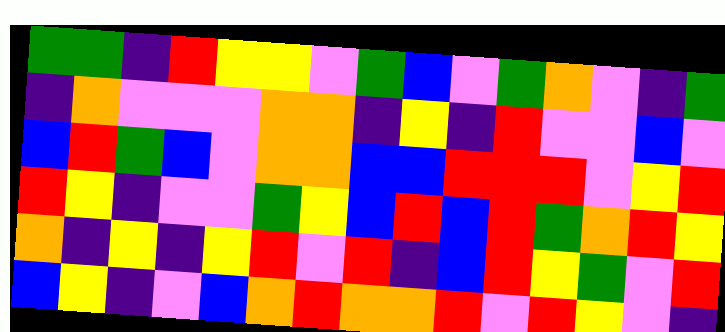[["green", "green", "indigo", "red", "yellow", "yellow", "violet", "green", "blue", "violet", "green", "orange", "violet", "indigo", "green"], ["indigo", "orange", "violet", "violet", "violet", "orange", "orange", "indigo", "yellow", "indigo", "red", "violet", "violet", "blue", "violet"], ["blue", "red", "green", "blue", "violet", "orange", "orange", "blue", "blue", "red", "red", "red", "violet", "yellow", "red"], ["red", "yellow", "indigo", "violet", "violet", "green", "yellow", "blue", "red", "blue", "red", "green", "orange", "red", "yellow"], ["orange", "indigo", "yellow", "indigo", "yellow", "red", "violet", "red", "indigo", "blue", "red", "yellow", "green", "violet", "red"], ["blue", "yellow", "indigo", "violet", "blue", "orange", "red", "orange", "orange", "red", "violet", "red", "yellow", "violet", "indigo"]]